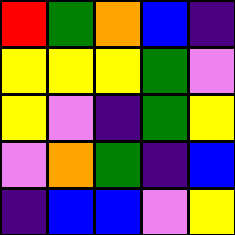[["red", "green", "orange", "blue", "indigo"], ["yellow", "yellow", "yellow", "green", "violet"], ["yellow", "violet", "indigo", "green", "yellow"], ["violet", "orange", "green", "indigo", "blue"], ["indigo", "blue", "blue", "violet", "yellow"]]